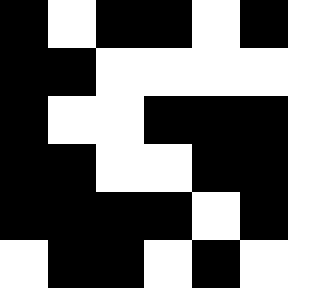[["black", "white", "black", "black", "white", "black", "white"], ["black", "black", "white", "white", "white", "white", "white"], ["black", "white", "white", "black", "black", "black", "white"], ["black", "black", "white", "white", "black", "black", "white"], ["black", "black", "black", "black", "white", "black", "white"], ["white", "black", "black", "white", "black", "white", "white"]]